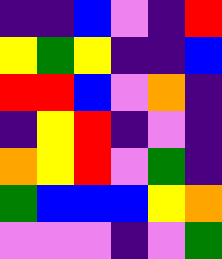[["indigo", "indigo", "blue", "violet", "indigo", "red"], ["yellow", "green", "yellow", "indigo", "indigo", "blue"], ["red", "red", "blue", "violet", "orange", "indigo"], ["indigo", "yellow", "red", "indigo", "violet", "indigo"], ["orange", "yellow", "red", "violet", "green", "indigo"], ["green", "blue", "blue", "blue", "yellow", "orange"], ["violet", "violet", "violet", "indigo", "violet", "green"]]